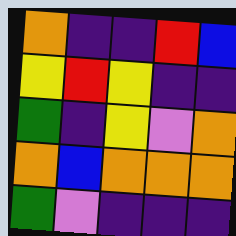[["orange", "indigo", "indigo", "red", "blue"], ["yellow", "red", "yellow", "indigo", "indigo"], ["green", "indigo", "yellow", "violet", "orange"], ["orange", "blue", "orange", "orange", "orange"], ["green", "violet", "indigo", "indigo", "indigo"]]